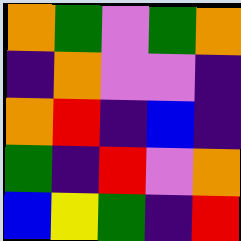[["orange", "green", "violet", "green", "orange"], ["indigo", "orange", "violet", "violet", "indigo"], ["orange", "red", "indigo", "blue", "indigo"], ["green", "indigo", "red", "violet", "orange"], ["blue", "yellow", "green", "indigo", "red"]]